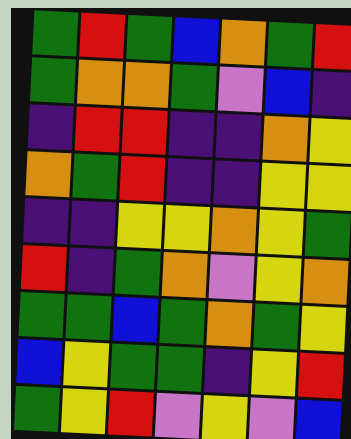[["green", "red", "green", "blue", "orange", "green", "red"], ["green", "orange", "orange", "green", "violet", "blue", "indigo"], ["indigo", "red", "red", "indigo", "indigo", "orange", "yellow"], ["orange", "green", "red", "indigo", "indigo", "yellow", "yellow"], ["indigo", "indigo", "yellow", "yellow", "orange", "yellow", "green"], ["red", "indigo", "green", "orange", "violet", "yellow", "orange"], ["green", "green", "blue", "green", "orange", "green", "yellow"], ["blue", "yellow", "green", "green", "indigo", "yellow", "red"], ["green", "yellow", "red", "violet", "yellow", "violet", "blue"]]